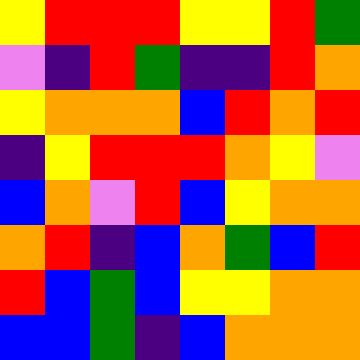[["yellow", "red", "red", "red", "yellow", "yellow", "red", "green"], ["violet", "indigo", "red", "green", "indigo", "indigo", "red", "orange"], ["yellow", "orange", "orange", "orange", "blue", "red", "orange", "red"], ["indigo", "yellow", "red", "red", "red", "orange", "yellow", "violet"], ["blue", "orange", "violet", "red", "blue", "yellow", "orange", "orange"], ["orange", "red", "indigo", "blue", "orange", "green", "blue", "red"], ["red", "blue", "green", "blue", "yellow", "yellow", "orange", "orange"], ["blue", "blue", "green", "indigo", "blue", "orange", "orange", "orange"]]